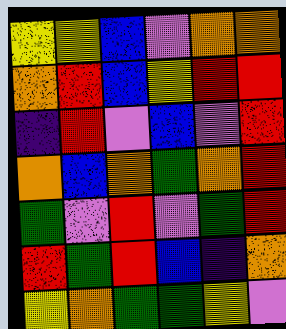[["yellow", "yellow", "blue", "violet", "orange", "orange"], ["orange", "red", "blue", "yellow", "red", "red"], ["indigo", "red", "violet", "blue", "violet", "red"], ["orange", "blue", "orange", "green", "orange", "red"], ["green", "violet", "red", "violet", "green", "red"], ["red", "green", "red", "blue", "indigo", "orange"], ["yellow", "orange", "green", "green", "yellow", "violet"]]